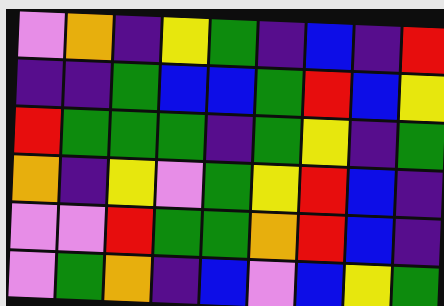[["violet", "orange", "indigo", "yellow", "green", "indigo", "blue", "indigo", "red"], ["indigo", "indigo", "green", "blue", "blue", "green", "red", "blue", "yellow"], ["red", "green", "green", "green", "indigo", "green", "yellow", "indigo", "green"], ["orange", "indigo", "yellow", "violet", "green", "yellow", "red", "blue", "indigo"], ["violet", "violet", "red", "green", "green", "orange", "red", "blue", "indigo"], ["violet", "green", "orange", "indigo", "blue", "violet", "blue", "yellow", "green"]]